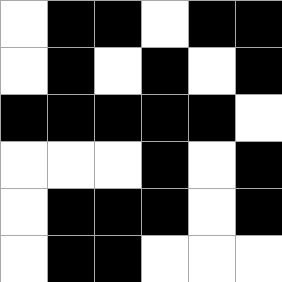[["white", "black", "black", "white", "black", "black"], ["white", "black", "white", "black", "white", "black"], ["black", "black", "black", "black", "black", "white"], ["white", "white", "white", "black", "white", "black"], ["white", "black", "black", "black", "white", "black"], ["white", "black", "black", "white", "white", "white"]]